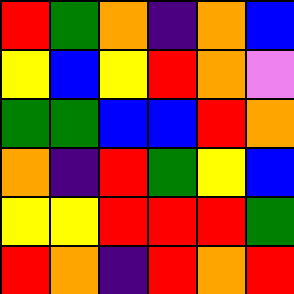[["red", "green", "orange", "indigo", "orange", "blue"], ["yellow", "blue", "yellow", "red", "orange", "violet"], ["green", "green", "blue", "blue", "red", "orange"], ["orange", "indigo", "red", "green", "yellow", "blue"], ["yellow", "yellow", "red", "red", "red", "green"], ["red", "orange", "indigo", "red", "orange", "red"]]